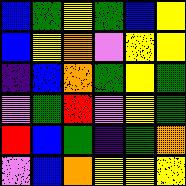[["blue", "green", "yellow", "green", "blue", "yellow"], ["blue", "yellow", "orange", "violet", "yellow", "yellow"], ["indigo", "blue", "orange", "green", "yellow", "green"], ["violet", "green", "red", "violet", "yellow", "green"], ["red", "blue", "green", "indigo", "green", "orange"], ["violet", "blue", "orange", "yellow", "yellow", "yellow"]]